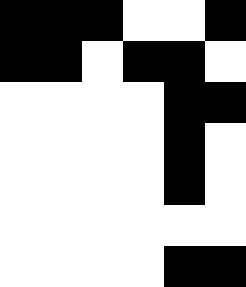[["black", "black", "black", "white", "white", "black"], ["black", "black", "white", "black", "black", "white"], ["white", "white", "white", "white", "black", "black"], ["white", "white", "white", "white", "black", "white"], ["white", "white", "white", "white", "black", "white"], ["white", "white", "white", "white", "white", "white"], ["white", "white", "white", "white", "black", "black"]]